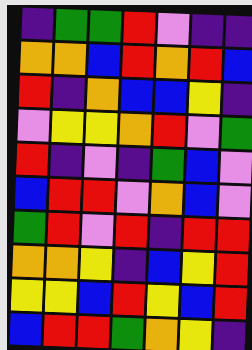[["indigo", "green", "green", "red", "violet", "indigo", "indigo"], ["orange", "orange", "blue", "red", "orange", "red", "blue"], ["red", "indigo", "orange", "blue", "blue", "yellow", "indigo"], ["violet", "yellow", "yellow", "orange", "red", "violet", "green"], ["red", "indigo", "violet", "indigo", "green", "blue", "violet"], ["blue", "red", "red", "violet", "orange", "blue", "violet"], ["green", "red", "violet", "red", "indigo", "red", "red"], ["orange", "orange", "yellow", "indigo", "blue", "yellow", "red"], ["yellow", "yellow", "blue", "red", "yellow", "blue", "red"], ["blue", "red", "red", "green", "orange", "yellow", "indigo"]]